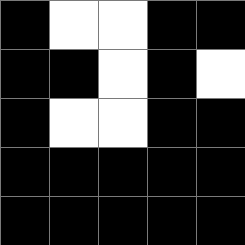[["black", "white", "white", "black", "black"], ["black", "black", "white", "black", "white"], ["black", "white", "white", "black", "black"], ["black", "black", "black", "black", "black"], ["black", "black", "black", "black", "black"]]